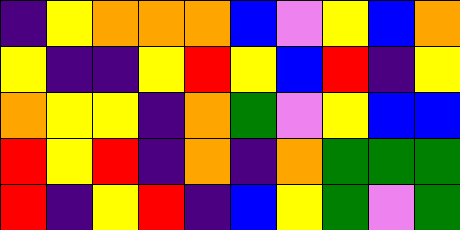[["indigo", "yellow", "orange", "orange", "orange", "blue", "violet", "yellow", "blue", "orange"], ["yellow", "indigo", "indigo", "yellow", "red", "yellow", "blue", "red", "indigo", "yellow"], ["orange", "yellow", "yellow", "indigo", "orange", "green", "violet", "yellow", "blue", "blue"], ["red", "yellow", "red", "indigo", "orange", "indigo", "orange", "green", "green", "green"], ["red", "indigo", "yellow", "red", "indigo", "blue", "yellow", "green", "violet", "green"]]